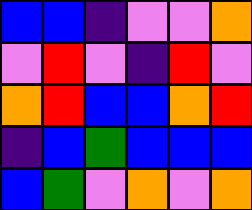[["blue", "blue", "indigo", "violet", "violet", "orange"], ["violet", "red", "violet", "indigo", "red", "violet"], ["orange", "red", "blue", "blue", "orange", "red"], ["indigo", "blue", "green", "blue", "blue", "blue"], ["blue", "green", "violet", "orange", "violet", "orange"]]